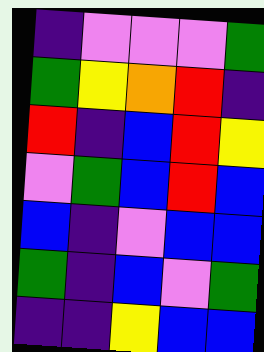[["indigo", "violet", "violet", "violet", "green"], ["green", "yellow", "orange", "red", "indigo"], ["red", "indigo", "blue", "red", "yellow"], ["violet", "green", "blue", "red", "blue"], ["blue", "indigo", "violet", "blue", "blue"], ["green", "indigo", "blue", "violet", "green"], ["indigo", "indigo", "yellow", "blue", "blue"]]